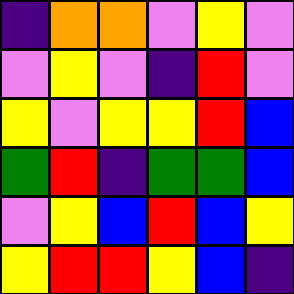[["indigo", "orange", "orange", "violet", "yellow", "violet"], ["violet", "yellow", "violet", "indigo", "red", "violet"], ["yellow", "violet", "yellow", "yellow", "red", "blue"], ["green", "red", "indigo", "green", "green", "blue"], ["violet", "yellow", "blue", "red", "blue", "yellow"], ["yellow", "red", "red", "yellow", "blue", "indigo"]]